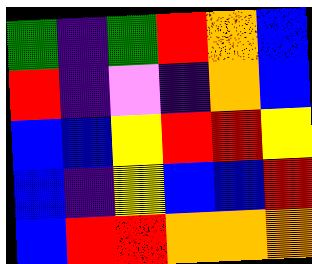[["green", "indigo", "green", "red", "orange", "blue"], ["red", "indigo", "violet", "indigo", "orange", "blue"], ["blue", "blue", "yellow", "red", "red", "yellow"], ["blue", "indigo", "yellow", "blue", "blue", "red"], ["blue", "red", "red", "orange", "orange", "orange"]]